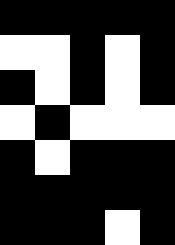[["black", "black", "black", "black", "black"], ["white", "white", "black", "white", "black"], ["black", "white", "black", "white", "black"], ["white", "black", "white", "white", "white"], ["black", "white", "black", "black", "black"], ["black", "black", "black", "black", "black"], ["black", "black", "black", "white", "black"]]